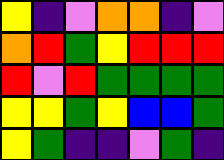[["yellow", "indigo", "violet", "orange", "orange", "indigo", "violet"], ["orange", "red", "green", "yellow", "red", "red", "red"], ["red", "violet", "red", "green", "green", "green", "green"], ["yellow", "yellow", "green", "yellow", "blue", "blue", "green"], ["yellow", "green", "indigo", "indigo", "violet", "green", "indigo"]]